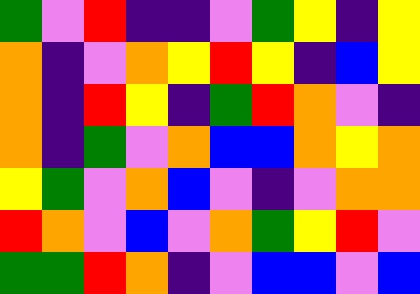[["green", "violet", "red", "indigo", "indigo", "violet", "green", "yellow", "indigo", "yellow"], ["orange", "indigo", "violet", "orange", "yellow", "red", "yellow", "indigo", "blue", "yellow"], ["orange", "indigo", "red", "yellow", "indigo", "green", "red", "orange", "violet", "indigo"], ["orange", "indigo", "green", "violet", "orange", "blue", "blue", "orange", "yellow", "orange"], ["yellow", "green", "violet", "orange", "blue", "violet", "indigo", "violet", "orange", "orange"], ["red", "orange", "violet", "blue", "violet", "orange", "green", "yellow", "red", "violet"], ["green", "green", "red", "orange", "indigo", "violet", "blue", "blue", "violet", "blue"]]